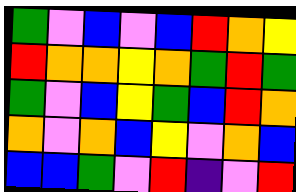[["green", "violet", "blue", "violet", "blue", "red", "orange", "yellow"], ["red", "orange", "orange", "yellow", "orange", "green", "red", "green"], ["green", "violet", "blue", "yellow", "green", "blue", "red", "orange"], ["orange", "violet", "orange", "blue", "yellow", "violet", "orange", "blue"], ["blue", "blue", "green", "violet", "red", "indigo", "violet", "red"]]